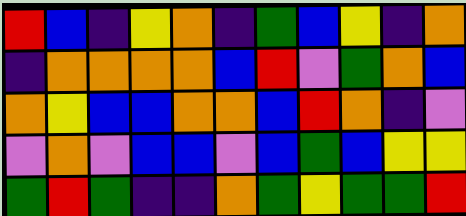[["red", "blue", "indigo", "yellow", "orange", "indigo", "green", "blue", "yellow", "indigo", "orange"], ["indigo", "orange", "orange", "orange", "orange", "blue", "red", "violet", "green", "orange", "blue"], ["orange", "yellow", "blue", "blue", "orange", "orange", "blue", "red", "orange", "indigo", "violet"], ["violet", "orange", "violet", "blue", "blue", "violet", "blue", "green", "blue", "yellow", "yellow"], ["green", "red", "green", "indigo", "indigo", "orange", "green", "yellow", "green", "green", "red"]]